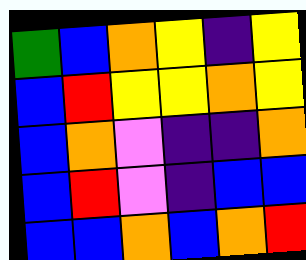[["green", "blue", "orange", "yellow", "indigo", "yellow"], ["blue", "red", "yellow", "yellow", "orange", "yellow"], ["blue", "orange", "violet", "indigo", "indigo", "orange"], ["blue", "red", "violet", "indigo", "blue", "blue"], ["blue", "blue", "orange", "blue", "orange", "red"]]